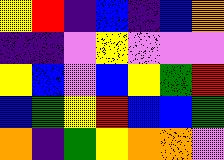[["yellow", "red", "indigo", "blue", "indigo", "blue", "orange"], ["indigo", "indigo", "violet", "yellow", "violet", "violet", "violet"], ["yellow", "blue", "violet", "blue", "yellow", "green", "red"], ["blue", "green", "yellow", "red", "blue", "blue", "green"], ["orange", "indigo", "green", "yellow", "orange", "orange", "violet"]]